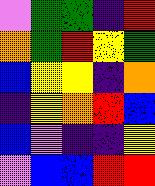[["violet", "green", "green", "indigo", "red"], ["orange", "green", "red", "yellow", "green"], ["blue", "yellow", "yellow", "indigo", "orange"], ["indigo", "yellow", "orange", "red", "blue"], ["blue", "violet", "indigo", "indigo", "yellow"], ["violet", "blue", "blue", "red", "red"]]